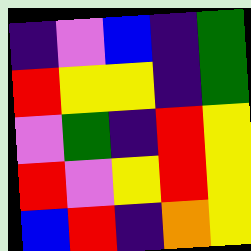[["indigo", "violet", "blue", "indigo", "green"], ["red", "yellow", "yellow", "indigo", "green"], ["violet", "green", "indigo", "red", "yellow"], ["red", "violet", "yellow", "red", "yellow"], ["blue", "red", "indigo", "orange", "yellow"]]